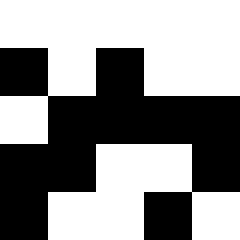[["white", "white", "white", "white", "white"], ["black", "white", "black", "white", "white"], ["white", "black", "black", "black", "black"], ["black", "black", "white", "white", "black"], ["black", "white", "white", "black", "white"]]